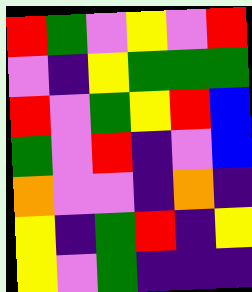[["red", "green", "violet", "yellow", "violet", "red"], ["violet", "indigo", "yellow", "green", "green", "green"], ["red", "violet", "green", "yellow", "red", "blue"], ["green", "violet", "red", "indigo", "violet", "blue"], ["orange", "violet", "violet", "indigo", "orange", "indigo"], ["yellow", "indigo", "green", "red", "indigo", "yellow"], ["yellow", "violet", "green", "indigo", "indigo", "indigo"]]